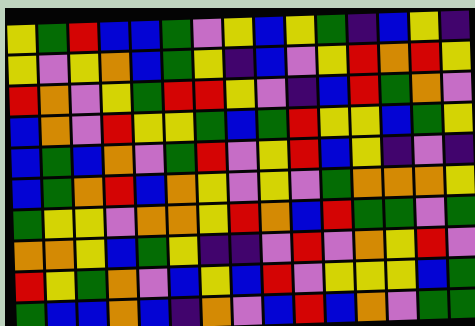[["yellow", "green", "red", "blue", "blue", "green", "violet", "yellow", "blue", "yellow", "green", "indigo", "blue", "yellow", "indigo"], ["yellow", "violet", "yellow", "orange", "blue", "green", "yellow", "indigo", "blue", "violet", "yellow", "red", "orange", "red", "yellow"], ["red", "orange", "violet", "yellow", "green", "red", "red", "yellow", "violet", "indigo", "blue", "red", "green", "orange", "violet"], ["blue", "orange", "violet", "red", "yellow", "yellow", "green", "blue", "green", "red", "yellow", "yellow", "blue", "green", "yellow"], ["blue", "green", "blue", "orange", "violet", "green", "red", "violet", "yellow", "red", "blue", "yellow", "indigo", "violet", "indigo"], ["blue", "green", "orange", "red", "blue", "orange", "yellow", "violet", "yellow", "violet", "green", "orange", "orange", "orange", "yellow"], ["green", "yellow", "yellow", "violet", "orange", "orange", "yellow", "red", "orange", "blue", "red", "green", "green", "violet", "green"], ["orange", "orange", "yellow", "blue", "green", "yellow", "indigo", "indigo", "violet", "red", "violet", "orange", "yellow", "red", "violet"], ["red", "yellow", "green", "orange", "violet", "blue", "yellow", "blue", "red", "violet", "yellow", "yellow", "yellow", "blue", "green"], ["green", "blue", "blue", "orange", "blue", "indigo", "orange", "violet", "blue", "red", "blue", "orange", "violet", "green", "green"]]